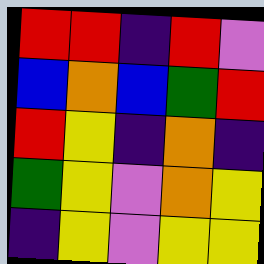[["red", "red", "indigo", "red", "violet"], ["blue", "orange", "blue", "green", "red"], ["red", "yellow", "indigo", "orange", "indigo"], ["green", "yellow", "violet", "orange", "yellow"], ["indigo", "yellow", "violet", "yellow", "yellow"]]